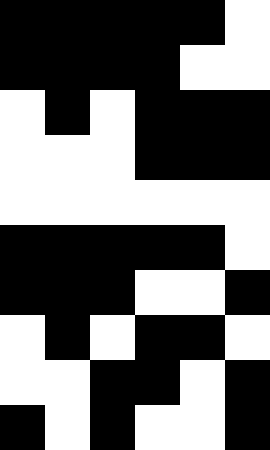[["black", "black", "black", "black", "black", "white"], ["black", "black", "black", "black", "white", "white"], ["white", "black", "white", "black", "black", "black"], ["white", "white", "white", "black", "black", "black"], ["white", "white", "white", "white", "white", "white"], ["black", "black", "black", "black", "black", "white"], ["black", "black", "black", "white", "white", "black"], ["white", "black", "white", "black", "black", "white"], ["white", "white", "black", "black", "white", "black"], ["black", "white", "black", "white", "white", "black"]]